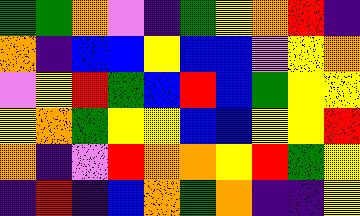[["green", "green", "orange", "violet", "indigo", "green", "yellow", "orange", "red", "indigo"], ["orange", "indigo", "blue", "blue", "yellow", "blue", "blue", "violet", "yellow", "orange"], ["violet", "yellow", "red", "green", "blue", "red", "blue", "green", "yellow", "yellow"], ["yellow", "orange", "green", "yellow", "yellow", "blue", "blue", "yellow", "yellow", "red"], ["orange", "indigo", "violet", "red", "orange", "orange", "yellow", "red", "green", "yellow"], ["indigo", "red", "indigo", "blue", "orange", "green", "orange", "indigo", "indigo", "yellow"]]